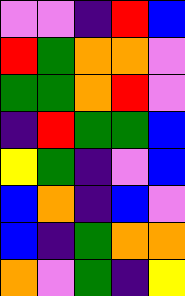[["violet", "violet", "indigo", "red", "blue"], ["red", "green", "orange", "orange", "violet"], ["green", "green", "orange", "red", "violet"], ["indigo", "red", "green", "green", "blue"], ["yellow", "green", "indigo", "violet", "blue"], ["blue", "orange", "indigo", "blue", "violet"], ["blue", "indigo", "green", "orange", "orange"], ["orange", "violet", "green", "indigo", "yellow"]]